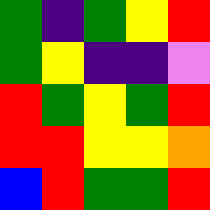[["green", "indigo", "green", "yellow", "red"], ["green", "yellow", "indigo", "indigo", "violet"], ["red", "green", "yellow", "green", "red"], ["red", "red", "yellow", "yellow", "orange"], ["blue", "red", "green", "green", "red"]]